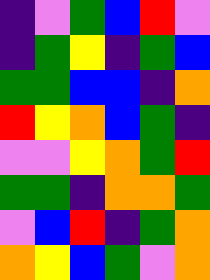[["indigo", "violet", "green", "blue", "red", "violet"], ["indigo", "green", "yellow", "indigo", "green", "blue"], ["green", "green", "blue", "blue", "indigo", "orange"], ["red", "yellow", "orange", "blue", "green", "indigo"], ["violet", "violet", "yellow", "orange", "green", "red"], ["green", "green", "indigo", "orange", "orange", "green"], ["violet", "blue", "red", "indigo", "green", "orange"], ["orange", "yellow", "blue", "green", "violet", "orange"]]